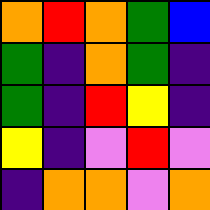[["orange", "red", "orange", "green", "blue"], ["green", "indigo", "orange", "green", "indigo"], ["green", "indigo", "red", "yellow", "indigo"], ["yellow", "indigo", "violet", "red", "violet"], ["indigo", "orange", "orange", "violet", "orange"]]